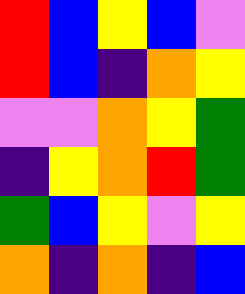[["red", "blue", "yellow", "blue", "violet"], ["red", "blue", "indigo", "orange", "yellow"], ["violet", "violet", "orange", "yellow", "green"], ["indigo", "yellow", "orange", "red", "green"], ["green", "blue", "yellow", "violet", "yellow"], ["orange", "indigo", "orange", "indigo", "blue"]]